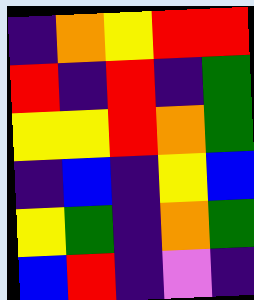[["indigo", "orange", "yellow", "red", "red"], ["red", "indigo", "red", "indigo", "green"], ["yellow", "yellow", "red", "orange", "green"], ["indigo", "blue", "indigo", "yellow", "blue"], ["yellow", "green", "indigo", "orange", "green"], ["blue", "red", "indigo", "violet", "indigo"]]